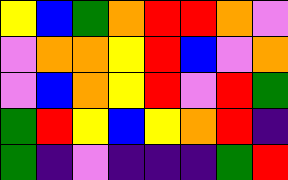[["yellow", "blue", "green", "orange", "red", "red", "orange", "violet"], ["violet", "orange", "orange", "yellow", "red", "blue", "violet", "orange"], ["violet", "blue", "orange", "yellow", "red", "violet", "red", "green"], ["green", "red", "yellow", "blue", "yellow", "orange", "red", "indigo"], ["green", "indigo", "violet", "indigo", "indigo", "indigo", "green", "red"]]